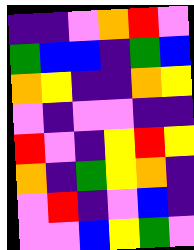[["indigo", "indigo", "violet", "orange", "red", "violet"], ["green", "blue", "blue", "indigo", "green", "blue"], ["orange", "yellow", "indigo", "indigo", "orange", "yellow"], ["violet", "indigo", "violet", "violet", "indigo", "indigo"], ["red", "violet", "indigo", "yellow", "red", "yellow"], ["orange", "indigo", "green", "yellow", "orange", "indigo"], ["violet", "red", "indigo", "violet", "blue", "indigo"], ["violet", "violet", "blue", "yellow", "green", "violet"]]